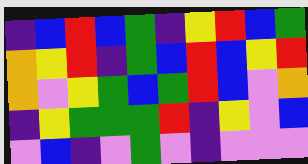[["indigo", "blue", "red", "blue", "green", "indigo", "yellow", "red", "blue", "green"], ["orange", "yellow", "red", "indigo", "green", "blue", "red", "blue", "yellow", "red"], ["orange", "violet", "yellow", "green", "blue", "green", "red", "blue", "violet", "orange"], ["indigo", "yellow", "green", "green", "green", "red", "indigo", "yellow", "violet", "blue"], ["violet", "blue", "indigo", "violet", "green", "violet", "indigo", "violet", "violet", "violet"]]